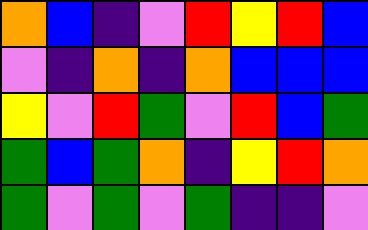[["orange", "blue", "indigo", "violet", "red", "yellow", "red", "blue"], ["violet", "indigo", "orange", "indigo", "orange", "blue", "blue", "blue"], ["yellow", "violet", "red", "green", "violet", "red", "blue", "green"], ["green", "blue", "green", "orange", "indigo", "yellow", "red", "orange"], ["green", "violet", "green", "violet", "green", "indigo", "indigo", "violet"]]